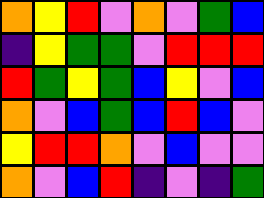[["orange", "yellow", "red", "violet", "orange", "violet", "green", "blue"], ["indigo", "yellow", "green", "green", "violet", "red", "red", "red"], ["red", "green", "yellow", "green", "blue", "yellow", "violet", "blue"], ["orange", "violet", "blue", "green", "blue", "red", "blue", "violet"], ["yellow", "red", "red", "orange", "violet", "blue", "violet", "violet"], ["orange", "violet", "blue", "red", "indigo", "violet", "indigo", "green"]]